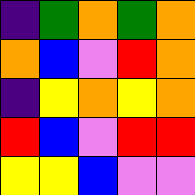[["indigo", "green", "orange", "green", "orange"], ["orange", "blue", "violet", "red", "orange"], ["indigo", "yellow", "orange", "yellow", "orange"], ["red", "blue", "violet", "red", "red"], ["yellow", "yellow", "blue", "violet", "violet"]]